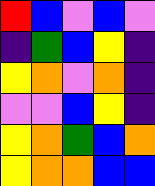[["red", "blue", "violet", "blue", "violet"], ["indigo", "green", "blue", "yellow", "indigo"], ["yellow", "orange", "violet", "orange", "indigo"], ["violet", "violet", "blue", "yellow", "indigo"], ["yellow", "orange", "green", "blue", "orange"], ["yellow", "orange", "orange", "blue", "blue"]]